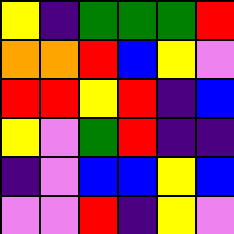[["yellow", "indigo", "green", "green", "green", "red"], ["orange", "orange", "red", "blue", "yellow", "violet"], ["red", "red", "yellow", "red", "indigo", "blue"], ["yellow", "violet", "green", "red", "indigo", "indigo"], ["indigo", "violet", "blue", "blue", "yellow", "blue"], ["violet", "violet", "red", "indigo", "yellow", "violet"]]